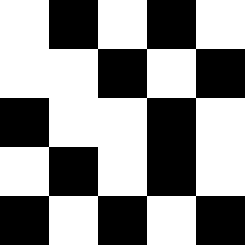[["white", "black", "white", "black", "white"], ["white", "white", "black", "white", "black"], ["black", "white", "white", "black", "white"], ["white", "black", "white", "black", "white"], ["black", "white", "black", "white", "black"]]